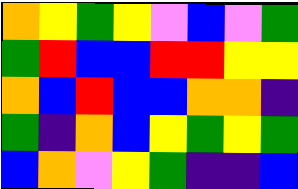[["orange", "yellow", "green", "yellow", "violet", "blue", "violet", "green"], ["green", "red", "blue", "blue", "red", "red", "yellow", "yellow"], ["orange", "blue", "red", "blue", "blue", "orange", "orange", "indigo"], ["green", "indigo", "orange", "blue", "yellow", "green", "yellow", "green"], ["blue", "orange", "violet", "yellow", "green", "indigo", "indigo", "blue"]]